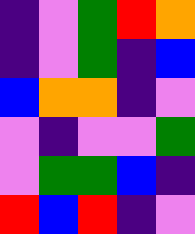[["indigo", "violet", "green", "red", "orange"], ["indigo", "violet", "green", "indigo", "blue"], ["blue", "orange", "orange", "indigo", "violet"], ["violet", "indigo", "violet", "violet", "green"], ["violet", "green", "green", "blue", "indigo"], ["red", "blue", "red", "indigo", "violet"]]